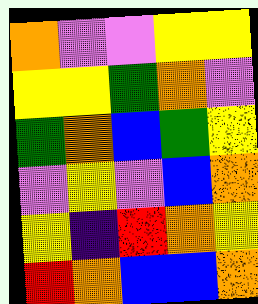[["orange", "violet", "violet", "yellow", "yellow"], ["yellow", "yellow", "green", "orange", "violet"], ["green", "orange", "blue", "green", "yellow"], ["violet", "yellow", "violet", "blue", "orange"], ["yellow", "indigo", "red", "orange", "yellow"], ["red", "orange", "blue", "blue", "orange"]]